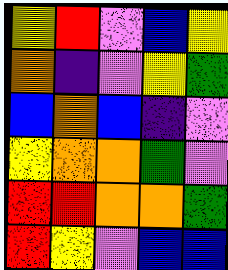[["yellow", "red", "violet", "blue", "yellow"], ["orange", "indigo", "violet", "yellow", "green"], ["blue", "orange", "blue", "indigo", "violet"], ["yellow", "orange", "orange", "green", "violet"], ["red", "red", "orange", "orange", "green"], ["red", "yellow", "violet", "blue", "blue"]]